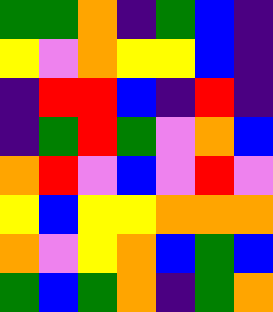[["green", "green", "orange", "indigo", "green", "blue", "indigo"], ["yellow", "violet", "orange", "yellow", "yellow", "blue", "indigo"], ["indigo", "red", "red", "blue", "indigo", "red", "indigo"], ["indigo", "green", "red", "green", "violet", "orange", "blue"], ["orange", "red", "violet", "blue", "violet", "red", "violet"], ["yellow", "blue", "yellow", "yellow", "orange", "orange", "orange"], ["orange", "violet", "yellow", "orange", "blue", "green", "blue"], ["green", "blue", "green", "orange", "indigo", "green", "orange"]]